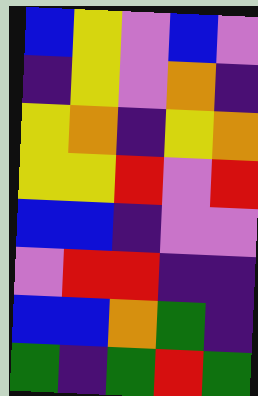[["blue", "yellow", "violet", "blue", "violet"], ["indigo", "yellow", "violet", "orange", "indigo"], ["yellow", "orange", "indigo", "yellow", "orange"], ["yellow", "yellow", "red", "violet", "red"], ["blue", "blue", "indigo", "violet", "violet"], ["violet", "red", "red", "indigo", "indigo"], ["blue", "blue", "orange", "green", "indigo"], ["green", "indigo", "green", "red", "green"]]